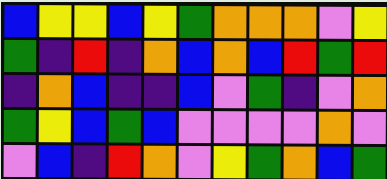[["blue", "yellow", "yellow", "blue", "yellow", "green", "orange", "orange", "orange", "violet", "yellow"], ["green", "indigo", "red", "indigo", "orange", "blue", "orange", "blue", "red", "green", "red"], ["indigo", "orange", "blue", "indigo", "indigo", "blue", "violet", "green", "indigo", "violet", "orange"], ["green", "yellow", "blue", "green", "blue", "violet", "violet", "violet", "violet", "orange", "violet"], ["violet", "blue", "indigo", "red", "orange", "violet", "yellow", "green", "orange", "blue", "green"]]